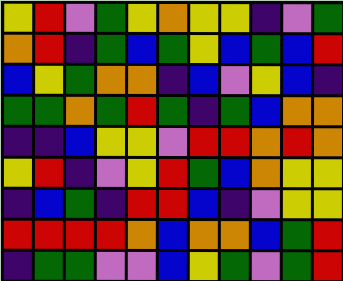[["yellow", "red", "violet", "green", "yellow", "orange", "yellow", "yellow", "indigo", "violet", "green"], ["orange", "red", "indigo", "green", "blue", "green", "yellow", "blue", "green", "blue", "red"], ["blue", "yellow", "green", "orange", "orange", "indigo", "blue", "violet", "yellow", "blue", "indigo"], ["green", "green", "orange", "green", "red", "green", "indigo", "green", "blue", "orange", "orange"], ["indigo", "indigo", "blue", "yellow", "yellow", "violet", "red", "red", "orange", "red", "orange"], ["yellow", "red", "indigo", "violet", "yellow", "red", "green", "blue", "orange", "yellow", "yellow"], ["indigo", "blue", "green", "indigo", "red", "red", "blue", "indigo", "violet", "yellow", "yellow"], ["red", "red", "red", "red", "orange", "blue", "orange", "orange", "blue", "green", "red"], ["indigo", "green", "green", "violet", "violet", "blue", "yellow", "green", "violet", "green", "red"]]